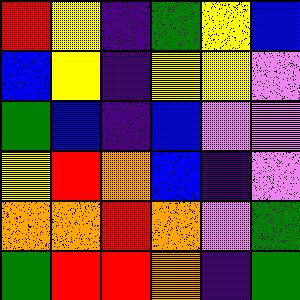[["red", "yellow", "indigo", "green", "yellow", "blue"], ["blue", "yellow", "indigo", "yellow", "yellow", "violet"], ["green", "blue", "indigo", "blue", "violet", "violet"], ["yellow", "red", "orange", "blue", "indigo", "violet"], ["orange", "orange", "red", "orange", "violet", "green"], ["green", "red", "red", "orange", "indigo", "green"]]